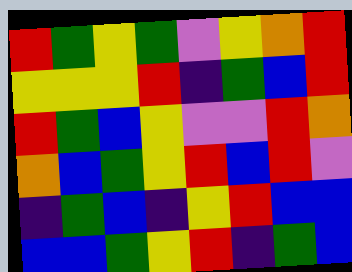[["red", "green", "yellow", "green", "violet", "yellow", "orange", "red"], ["yellow", "yellow", "yellow", "red", "indigo", "green", "blue", "red"], ["red", "green", "blue", "yellow", "violet", "violet", "red", "orange"], ["orange", "blue", "green", "yellow", "red", "blue", "red", "violet"], ["indigo", "green", "blue", "indigo", "yellow", "red", "blue", "blue"], ["blue", "blue", "green", "yellow", "red", "indigo", "green", "blue"]]